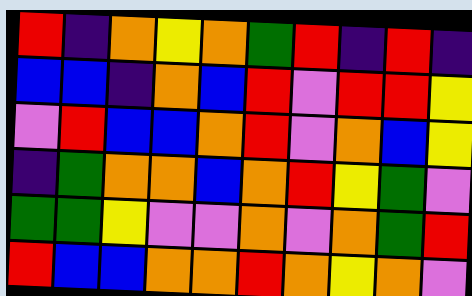[["red", "indigo", "orange", "yellow", "orange", "green", "red", "indigo", "red", "indigo"], ["blue", "blue", "indigo", "orange", "blue", "red", "violet", "red", "red", "yellow"], ["violet", "red", "blue", "blue", "orange", "red", "violet", "orange", "blue", "yellow"], ["indigo", "green", "orange", "orange", "blue", "orange", "red", "yellow", "green", "violet"], ["green", "green", "yellow", "violet", "violet", "orange", "violet", "orange", "green", "red"], ["red", "blue", "blue", "orange", "orange", "red", "orange", "yellow", "orange", "violet"]]